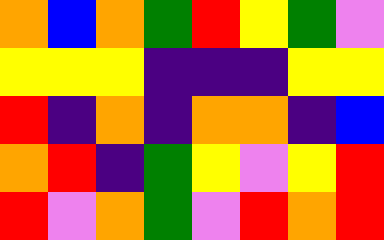[["orange", "blue", "orange", "green", "red", "yellow", "green", "violet"], ["yellow", "yellow", "yellow", "indigo", "indigo", "indigo", "yellow", "yellow"], ["red", "indigo", "orange", "indigo", "orange", "orange", "indigo", "blue"], ["orange", "red", "indigo", "green", "yellow", "violet", "yellow", "red"], ["red", "violet", "orange", "green", "violet", "red", "orange", "red"]]